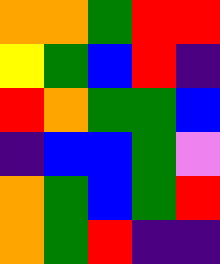[["orange", "orange", "green", "red", "red"], ["yellow", "green", "blue", "red", "indigo"], ["red", "orange", "green", "green", "blue"], ["indigo", "blue", "blue", "green", "violet"], ["orange", "green", "blue", "green", "red"], ["orange", "green", "red", "indigo", "indigo"]]